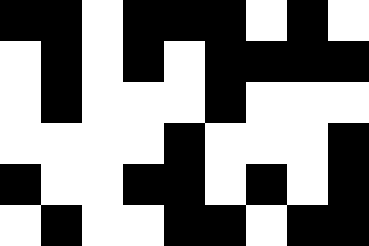[["black", "black", "white", "black", "black", "black", "white", "black", "white"], ["white", "black", "white", "black", "white", "black", "black", "black", "black"], ["white", "black", "white", "white", "white", "black", "white", "white", "white"], ["white", "white", "white", "white", "black", "white", "white", "white", "black"], ["black", "white", "white", "black", "black", "white", "black", "white", "black"], ["white", "black", "white", "white", "black", "black", "white", "black", "black"]]